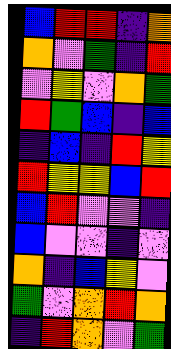[["blue", "red", "red", "indigo", "orange"], ["orange", "violet", "green", "indigo", "red"], ["violet", "yellow", "violet", "orange", "green"], ["red", "green", "blue", "indigo", "blue"], ["indigo", "blue", "indigo", "red", "yellow"], ["red", "yellow", "yellow", "blue", "red"], ["blue", "red", "violet", "violet", "indigo"], ["blue", "violet", "violet", "indigo", "violet"], ["orange", "indigo", "blue", "yellow", "violet"], ["green", "violet", "orange", "red", "orange"], ["indigo", "red", "orange", "violet", "green"]]